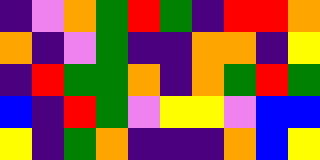[["indigo", "violet", "orange", "green", "red", "green", "indigo", "red", "red", "orange"], ["orange", "indigo", "violet", "green", "indigo", "indigo", "orange", "orange", "indigo", "yellow"], ["indigo", "red", "green", "green", "orange", "indigo", "orange", "green", "red", "green"], ["blue", "indigo", "red", "green", "violet", "yellow", "yellow", "violet", "blue", "blue"], ["yellow", "indigo", "green", "orange", "indigo", "indigo", "indigo", "orange", "blue", "yellow"]]